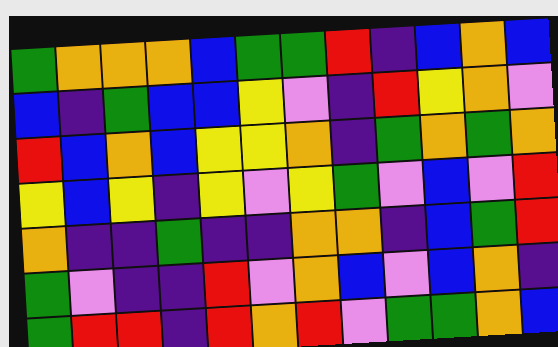[["green", "orange", "orange", "orange", "blue", "green", "green", "red", "indigo", "blue", "orange", "blue"], ["blue", "indigo", "green", "blue", "blue", "yellow", "violet", "indigo", "red", "yellow", "orange", "violet"], ["red", "blue", "orange", "blue", "yellow", "yellow", "orange", "indigo", "green", "orange", "green", "orange"], ["yellow", "blue", "yellow", "indigo", "yellow", "violet", "yellow", "green", "violet", "blue", "violet", "red"], ["orange", "indigo", "indigo", "green", "indigo", "indigo", "orange", "orange", "indigo", "blue", "green", "red"], ["green", "violet", "indigo", "indigo", "red", "violet", "orange", "blue", "violet", "blue", "orange", "indigo"], ["green", "red", "red", "indigo", "red", "orange", "red", "violet", "green", "green", "orange", "blue"]]